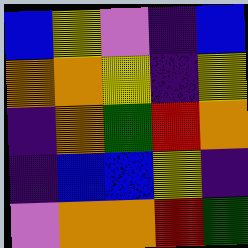[["blue", "yellow", "violet", "indigo", "blue"], ["orange", "orange", "yellow", "indigo", "yellow"], ["indigo", "orange", "green", "red", "orange"], ["indigo", "blue", "blue", "yellow", "indigo"], ["violet", "orange", "orange", "red", "green"]]